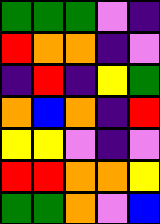[["green", "green", "green", "violet", "indigo"], ["red", "orange", "orange", "indigo", "violet"], ["indigo", "red", "indigo", "yellow", "green"], ["orange", "blue", "orange", "indigo", "red"], ["yellow", "yellow", "violet", "indigo", "violet"], ["red", "red", "orange", "orange", "yellow"], ["green", "green", "orange", "violet", "blue"]]